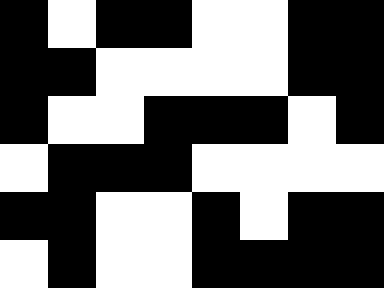[["black", "white", "black", "black", "white", "white", "black", "black"], ["black", "black", "white", "white", "white", "white", "black", "black"], ["black", "white", "white", "black", "black", "black", "white", "black"], ["white", "black", "black", "black", "white", "white", "white", "white"], ["black", "black", "white", "white", "black", "white", "black", "black"], ["white", "black", "white", "white", "black", "black", "black", "black"]]